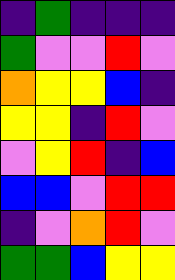[["indigo", "green", "indigo", "indigo", "indigo"], ["green", "violet", "violet", "red", "violet"], ["orange", "yellow", "yellow", "blue", "indigo"], ["yellow", "yellow", "indigo", "red", "violet"], ["violet", "yellow", "red", "indigo", "blue"], ["blue", "blue", "violet", "red", "red"], ["indigo", "violet", "orange", "red", "violet"], ["green", "green", "blue", "yellow", "yellow"]]